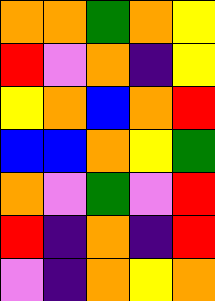[["orange", "orange", "green", "orange", "yellow"], ["red", "violet", "orange", "indigo", "yellow"], ["yellow", "orange", "blue", "orange", "red"], ["blue", "blue", "orange", "yellow", "green"], ["orange", "violet", "green", "violet", "red"], ["red", "indigo", "orange", "indigo", "red"], ["violet", "indigo", "orange", "yellow", "orange"]]